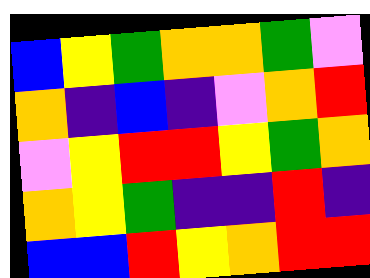[["blue", "yellow", "green", "orange", "orange", "green", "violet"], ["orange", "indigo", "blue", "indigo", "violet", "orange", "red"], ["violet", "yellow", "red", "red", "yellow", "green", "orange"], ["orange", "yellow", "green", "indigo", "indigo", "red", "indigo"], ["blue", "blue", "red", "yellow", "orange", "red", "red"]]